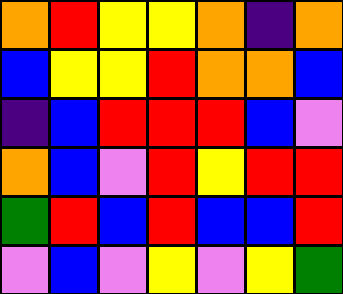[["orange", "red", "yellow", "yellow", "orange", "indigo", "orange"], ["blue", "yellow", "yellow", "red", "orange", "orange", "blue"], ["indigo", "blue", "red", "red", "red", "blue", "violet"], ["orange", "blue", "violet", "red", "yellow", "red", "red"], ["green", "red", "blue", "red", "blue", "blue", "red"], ["violet", "blue", "violet", "yellow", "violet", "yellow", "green"]]